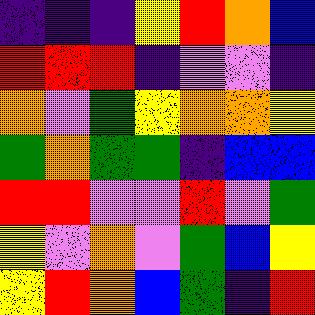[["indigo", "indigo", "indigo", "yellow", "red", "orange", "blue"], ["red", "red", "red", "indigo", "violet", "violet", "indigo"], ["orange", "violet", "green", "yellow", "orange", "orange", "yellow"], ["green", "orange", "green", "green", "indigo", "blue", "blue"], ["red", "red", "violet", "violet", "red", "violet", "green"], ["yellow", "violet", "orange", "violet", "green", "blue", "yellow"], ["yellow", "red", "orange", "blue", "green", "indigo", "red"]]